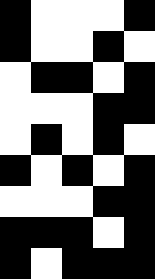[["black", "white", "white", "white", "black"], ["black", "white", "white", "black", "white"], ["white", "black", "black", "white", "black"], ["white", "white", "white", "black", "black"], ["white", "black", "white", "black", "white"], ["black", "white", "black", "white", "black"], ["white", "white", "white", "black", "black"], ["black", "black", "black", "white", "black"], ["black", "white", "black", "black", "black"]]